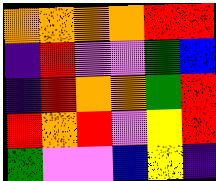[["orange", "orange", "orange", "orange", "red", "red"], ["indigo", "red", "violet", "violet", "green", "blue"], ["indigo", "red", "orange", "orange", "green", "red"], ["red", "orange", "red", "violet", "yellow", "red"], ["green", "violet", "violet", "blue", "yellow", "indigo"]]